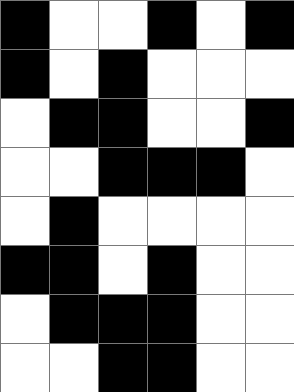[["black", "white", "white", "black", "white", "black"], ["black", "white", "black", "white", "white", "white"], ["white", "black", "black", "white", "white", "black"], ["white", "white", "black", "black", "black", "white"], ["white", "black", "white", "white", "white", "white"], ["black", "black", "white", "black", "white", "white"], ["white", "black", "black", "black", "white", "white"], ["white", "white", "black", "black", "white", "white"]]